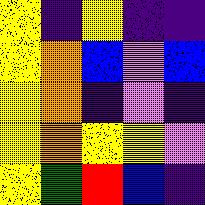[["yellow", "indigo", "yellow", "indigo", "indigo"], ["yellow", "orange", "blue", "violet", "blue"], ["yellow", "orange", "indigo", "violet", "indigo"], ["yellow", "orange", "yellow", "yellow", "violet"], ["yellow", "green", "red", "blue", "indigo"]]